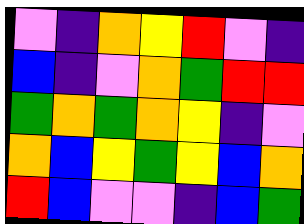[["violet", "indigo", "orange", "yellow", "red", "violet", "indigo"], ["blue", "indigo", "violet", "orange", "green", "red", "red"], ["green", "orange", "green", "orange", "yellow", "indigo", "violet"], ["orange", "blue", "yellow", "green", "yellow", "blue", "orange"], ["red", "blue", "violet", "violet", "indigo", "blue", "green"]]